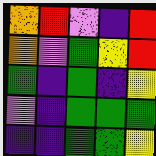[["orange", "red", "violet", "indigo", "red"], ["orange", "violet", "green", "yellow", "red"], ["green", "indigo", "green", "indigo", "yellow"], ["violet", "indigo", "green", "green", "green"], ["indigo", "indigo", "green", "green", "yellow"]]